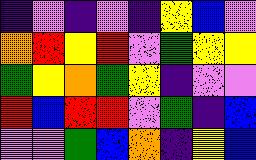[["indigo", "violet", "indigo", "violet", "indigo", "yellow", "blue", "violet"], ["orange", "red", "yellow", "red", "violet", "green", "yellow", "yellow"], ["green", "yellow", "orange", "green", "yellow", "indigo", "violet", "violet"], ["red", "blue", "red", "red", "violet", "green", "indigo", "blue"], ["violet", "violet", "green", "blue", "orange", "indigo", "yellow", "blue"]]